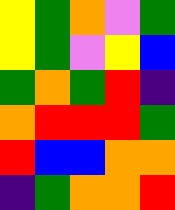[["yellow", "green", "orange", "violet", "green"], ["yellow", "green", "violet", "yellow", "blue"], ["green", "orange", "green", "red", "indigo"], ["orange", "red", "red", "red", "green"], ["red", "blue", "blue", "orange", "orange"], ["indigo", "green", "orange", "orange", "red"]]